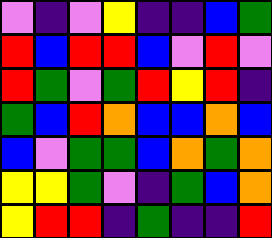[["violet", "indigo", "violet", "yellow", "indigo", "indigo", "blue", "green"], ["red", "blue", "red", "red", "blue", "violet", "red", "violet"], ["red", "green", "violet", "green", "red", "yellow", "red", "indigo"], ["green", "blue", "red", "orange", "blue", "blue", "orange", "blue"], ["blue", "violet", "green", "green", "blue", "orange", "green", "orange"], ["yellow", "yellow", "green", "violet", "indigo", "green", "blue", "orange"], ["yellow", "red", "red", "indigo", "green", "indigo", "indigo", "red"]]